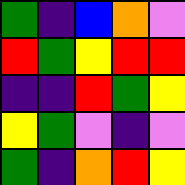[["green", "indigo", "blue", "orange", "violet"], ["red", "green", "yellow", "red", "red"], ["indigo", "indigo", "red", "green", "yellow"], ["yellow", "green", "violet", "indigo", "violet"], ["green", "indigo", "orange", "red", "yellow"]]